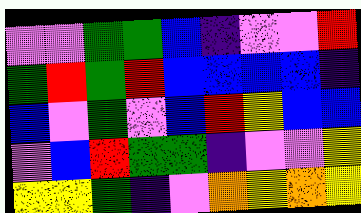[["violet", "violet", "green", "green", "blue", "indigo", "violet", "violet", "red"], ["green", "red", "green", "red", "blue", "blue", "blue", "blue", "indigo"], ["blue", "violet", "green", "violet", "blue", "red", "yellow", "blue", "blue"], ["violet", "blue", "red", "green", "green", "indigo", "violet", "violet", "yellow"], ["yellow", "yellow", "green", "indigo", "violet", "orange", "yellow", "orange", "yellow"]]